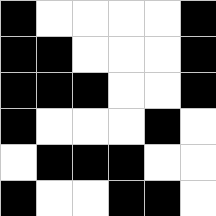[["black", "white", "white", "white", "white", "black"], ["black", "black", "white", "white", "white", "black"], ["black", "black", "black", "white", "white", "black"], ["black", "white", "white", "white", "black", "white"], ["white", "black", "black", "black", "white", "white"], ["black", "white", "white", "black", "black", "white"]]